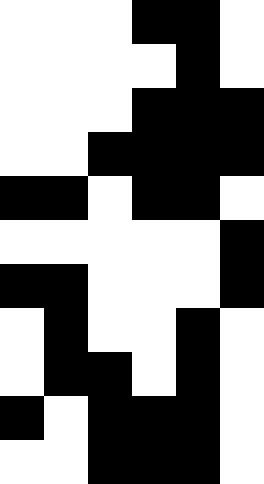[["white", "white", "white", "black", "black", "white"], ["white", "white", "white", "white", "black", "white"], ["white", "white", "white", "black", "black", "black"], ["white", "white", "black", "black", "black", "black"], ["black", "black", "white", "black", "black", "white"], ["white", "white", "white", "white", "white", "black"], ["black", "black", "white", "white", "white", "black"], ["white", "black", "white", "white", "black", "white"], ["white", "black", "black", "white", "black", "white"], ["black", "white", "black", "black", "black", "white"], ["white", "white", "black", "black", "black", "white"]]